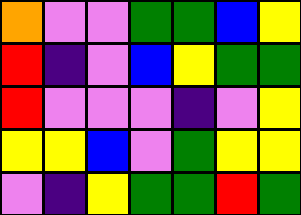[["orange", "violet", "violet", "green", "green", "blue", "yellow"], ["red", "indigo", "violet", "blue", "yellow", "green", "green"], ["red", "violet", "violet", "violet", "indigo", "violet", "yellow"], ["yellow", "yellow", "blue", "violet", "green", "yellow", "yellow"], ["violet", "indigo", "yellow", "green", "green", "red", "green"]]